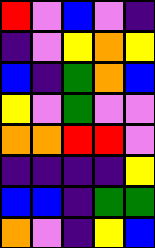[["red", "violet", "blue", "violet", "indigo"], ["indigo", "violet", "yellow", "orange", "yellow"], ["blue", "indigo", "green", "orange", "blue"], ["yellow", "violet", "green", "violet", "violet"], ["orange", "orange", "red", "red", "violet"], ["indigo", "indigo", "indigo", "indigo", "yellow"], ["blue", "blue", "indigo", "green", "green"], ["orange", "violet", "indigo", "yellow", "blue"]]